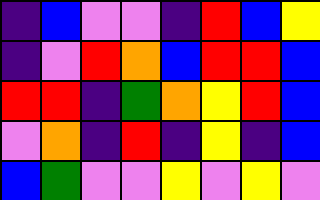[["indigo", "blue", "violet", "violet", "indigo", "red", "blue", "yellow"], ["indigo", "violet", "red", "orange", "blue", "red", "red", "blue"], ["red", "red", "indigo", "green", "orange", "yellow", "red", "blue"], ["violet", "orange", "indigo", "red", "indigo", "yellow", "indigo", "blue"], ["blue", "green", "violet", "violet", "yellow", "violet", "yellow", "violet"]]